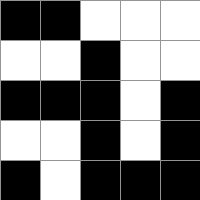[["black", "black", "white", "white", "white"], ["white", "white", "black", "white", "white"], ["black", "black", "black", "white", "black"], ["white", "white", "black", "white", "black"], ["black", "white", "black", "black", "black"]]